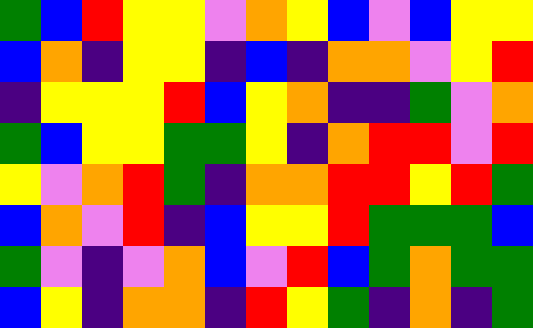[["green", "blue", "red", "yellow", "yellow", "violet", "orange", "yellow", "blue", "violet", "blue", "yellow", "yellow"], ["blue", "orange", "indigo", "yellow", "yellow", "indigo", "blue", "indigo", "orange", "orange", "violet", "yellow", "red"], ["indigo", "yellow", "yellow", "yellow", "red", "blue", "yellow", "orange", "indigo", "indigo", "green", "violet", "orange"], ["green", "blue", "yellow", "yellow", "green", "green", "yellow", "indigo", "orange", "red", "red", "violet", "red"], ["yellow", "violet", "orange", "red", "green", "indigo", "orange", "orange", "red", "red", "yellow", "red", "green"], ["blue", "orange", "violet", "red", "indigo", "blue", "yellow", "yellow", "red", "green", "green", "green", "blue"], ["green", "violet", "indigo", "violet", "orange", "blue", "violet", "red", "blue", "green", "orange", "green", "green"], ["blue", "yellow", "indigo", "orange", "orange", "indigo", "red", "yellow", "green", "indigo", "orange", "indigo", "green"]]